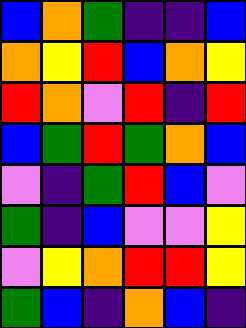[["blue", "orange", "green", "indigo", "indigo", "blue"], ["orange", "yellow", "red", "blue", "orange", "yellow"], ["red", "orange", "violet", "red", "indigo", "red"], ["blue", "green", "red", "green", "orange", "blue"], ["violet", "indigo", "green", "red", "blue", "violet"], ["green", "indigo", "blue", "violet", "violet", "yellow"], ["violet", "yellow", "orange", "red", "red", "yellow"], ["green", "blue", "indigo", "orange", "blue", "indigo"]]